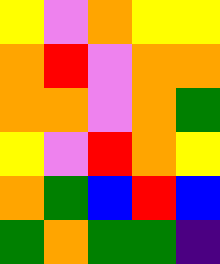[["yellow", "violet", "orange", "yellow", "yellow"], ["orange", "red", "violet", "orange", "orange"], ["orange", "orange", "violet", "orange", "green"], ["yellow", "violet", "red", "orange", "yellow"], ["orange", "green", "blue", "red", "blue"], ["green", "orange", "green", "green", "indigo"]]